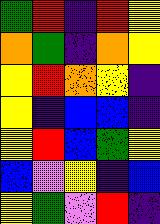[["green", "red", "indigo", "red", "yellow"], ["orange", "green", "indigo", "orange", "yellow"], ["yellow", "red", "orange", "yellow", "indigo"], ["yellow", "indigo", "blue", "blue", "indigo"], ["yellow", "red", "blue", "green", "yellow"], ["blue", "violet", "yellow", "indigo", "blue"], ["yellow", "green", "violet", "red", "indigo"]]